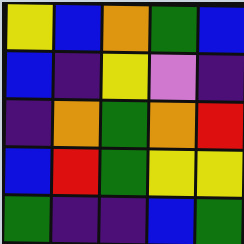[["yellow", "blue", "orange", "green", "blue"], ["blue", "indigo", "yellow", "violet", "indigo"], ["indigo", "orange", "green", "orange", "red"], ["blue", "red", "green", "yellow", "yellow"], ["green", "indigo", "indigo", "blue", "green"]]